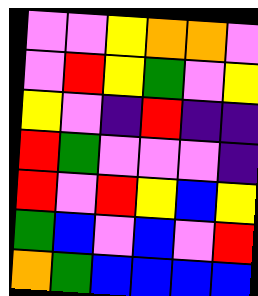[["violet", "violet", "yellow", "orange", "orange", "violet"], ["violet", "red", "yellow", "green", "violet", "yellow"], ["yellow", "violet", "indigo", "red", "indigo", "indigo"], ["red", "green", "violet", "violet", "violet", "indigo"], ["red", "violet", "red", "yellow", "blue", "yellow"], ["green", "blue", "violet", "blue", "violet", "red"], ["orange", "green", "blue", "blue", "blue", "blue"]]